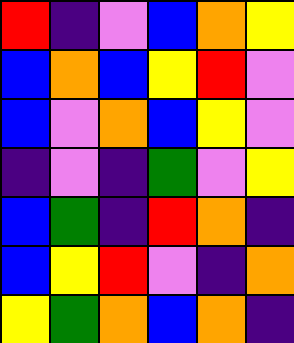[["red", "indigo", "violet", "blue", "orange", "yellow"], ["blue", "orange", "blue", "yellow", "red", "violet"], ["blue", "violet", "orange", "blue", "yellow", "violet"], ["indigo", "violet", "indigo", "green", "violet", "yellow"], ["blue", "green", "indigo", "red", "orange", "indigo"], ["blue", "yellow", "red", "violet", "indigo", "orange"], ["yellow", "green", "orange", "blue", "orange", "indigo"]]